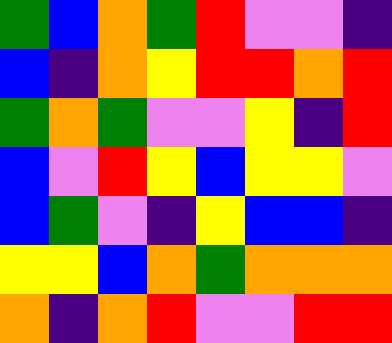[["green", "blue", "orange", "green", "red", "violet", "violet", "indigo"], ["blue", "indigo", "orange", "yellow", "red", "red", "orange", "red"], ["green", "orange", "green", "violet", "violet", "yellow", "indigo", "red"], ["blue", "violet", "red", "yellow", "blue", "yellow", "yellow", "violet"], ["blue", "green", "violet", "indigo", "yellow", "blue", "blue", "indigo"], ["yellow", "yellow", "blue", "orange", "green", "orange", "orange", "orange"], ["orange", "indigo", "orange", "red", "violet", "violet", "red", "red"]]